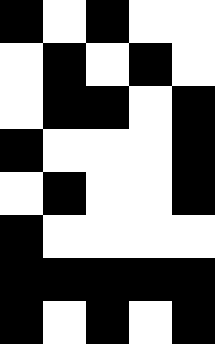[["black", "white", "black", "white", "white"], ["white", "black", "white", "black", "white"], ["white", "black", "black", "white", "black"], ["black", "white", "white", "white", "black"], ["white", "black", "white", "white", "black"], ["black", "white", "white", "white", "white"], ["black", "black", "black", "black", "black"], ["black", "white", "black", "white", "black"]]